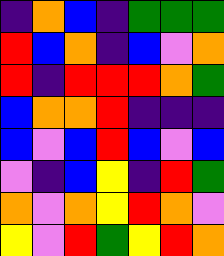[["indigo", "orange", "blue", "indigo", "green", "green", "green"], ["red", "blue", "orange", "indigo", "blue", "violet", "orange"], ["red", "indigo", "red", "red", "red", "orange", "green"], ["blue", "orange", "orange", "red", "indigo", "indigo", "indigo"], ["blue", "violet", "blue", "red", "blue", "violet", "blue"], ["violet", "indigo", "blue", "yellow", "indigo", "red", "green"], ["orange", "violet", "orange", "yellow", "red", "orange", "violet"], ["yellow", "violet", "red", "green", "yellow", "red", "orange"]]